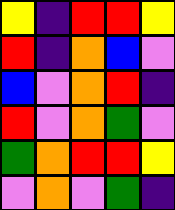[["yellow", "indigo", "red", "red", "yellow"], ["red", "indigo", "orange", "blue", "violet"], ["blue", "violet", "orange", "red", "indigo"], ["red", "violet", "orange", "green", "violet"], ["green", "orange", "red", "red", "yellow"], ["violet", "orange", "violet", "green", "indigo"]]